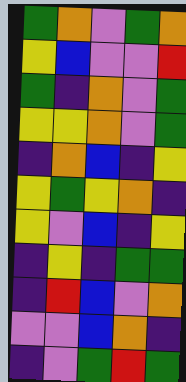[["green", "orange", "violet", "green", "orange"], ["yellow", "blue", "violet", "violet", "red"], ["green", "indigo", "orange", "violet", "green"], ["yellow", "yellow", "orange", "violet", "green"], ["indigo", "orange", "blue", "indigo", "yellow"], ["yellow", "green", "yellow", "orange", "indigo"], ["yellow", "violet", "blue", "indigo", "yellow"], ["indigo", "yellow", "indigo", "green", "green"], ["indigo", "red", "blue", "violet", "orange"], ["violet", "violet", "blue", "orange", "indigo"], ["indigo", "violet", "green", "red", "green"]]